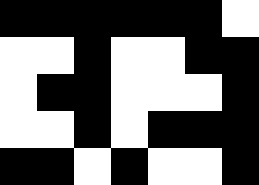[["black", "black", "black", "black", "black", "black", "white"], ["white", "white", "black", "white", "white", "black", "black"], ["white", "black", "black", "white", "white", "white", "black"], ["white", "white", "black", "white", "black", "black", "black"], ["black", "black", "white", "black", "white", "white", "black"]]